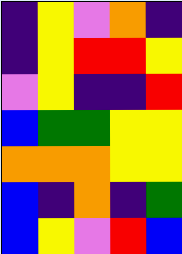[["indigo", "yellow", "violet", "orange", "indigo"], ["indigo", "yellow", "red", "red", "yellow"], ["violet", "yellow", "indigo", "indigo", "red"], ["blue", "green", "green", "yellow", "yellow"], ["orange", "orange", "orange", "yellow", "yellow"], ["blue", "indigo", "orange", "indigo", "green"], ["blue", "yellow", "violet", "red", "blue"]]